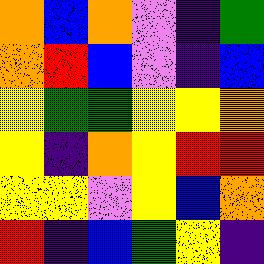[["orange", "blue", "orange", "violet", "indigo", "green"], ["orange", "red", "blue", "violet", "indigo", "blue"], ["yellow", "green", "green", "yellow", "yellow", "orange"], ["yellow", "indigo", "orange", "yellow", "red", "red"], ["yellow", "yellow", "violet", "yellow", "blue", "orange"], ["red", "indigo", "blue", "green", "yellow", "indigo"]]